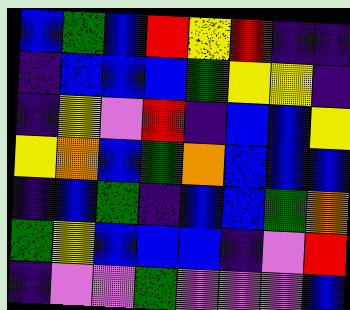[["blue", "green", "blue", "red", "yellow", "red", "indigo", "indigo"], ["indigo", "blue", "blue", "blue", "green", "yellow", "yellow", "indigo"], ["indigo", "yellow", "violet", "red", "indigo", "blue", "blue", "yellow"], ["yellow", "orange", "blue", "green", "orange", "blue", "blue", "blue"], ["indigo", "blue", "green", "indigo", "blue", "blue", "green", "orange"], ["green", "yellow", "blue", "blue", "blue", "indigo", "violet", "red"], ["indigo", "violet", "violet", "green", "violet", "violet", "violet", "blue"]]